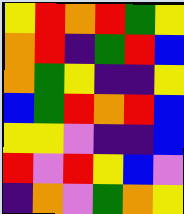[["yellow", "red", "orange", "red", "green", "yellow"], ["orange", "red", "indigo", "green", "red", "blue"], ["orange", "green", "yellow", "indigo", "indigo", "yellow"], ["blue", "green", "red", "orange", "red", "blue"], ["yellow", "yellow", "violet", "indigo", "indigo", "blue"], ["red", "violet", "red", "yellow", "blue", "violet"], ["indigo", "orange", "violet", "green", "orange", "yellow"]]